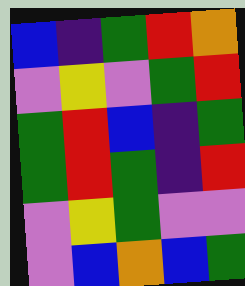[["blue", "indigo", "green", "red", "orange"], ["violet", "yellow", "violet", "green", "red"], ["green", "red", "blue", "indigo", "green"], ["green", "red", "green", "indigo", "red"], ["violet", "yellow", "green", "violet", "violet"], ["violet", "blue", "orange", "blue", "green"]]